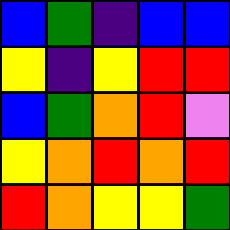[["blue", "green", "indigo", "blue", "blue"], ["yellow", "indigo", "yellow", "red", "red"], ["blue", "green", "orange", "red", "violet"], ["yellow", "orange", "red", "orange", "red"], ["red", "orange", "yellow", "yellow", "green"]]